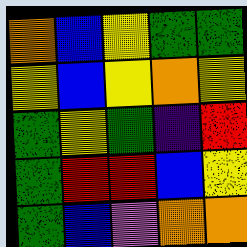[["orange", "blue", "yellow", "green", "green"], ["yellow", "blue", "yellow", "orange", "yellow"], ["green", "yellow", "green", "indigo", "red"], ["green", "red", "red", "blue", "yellow"], ["green", "blue", "violet", "orange", "orange"]]